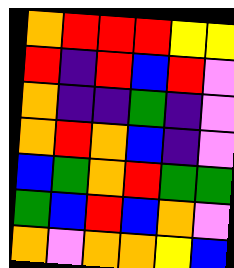[["orange", "red", "red", "red", "yellow", "yellow"], ["red", "indigo", "red", "blue", "red", "violet"], ["orange", "indigo", "indigo", "green", "indigo", "violet"], ["orange", "red", "orange", "blue", "indigo", "violet"], ["blue", "green", "orange", "red", "green", "green"], ["green", "blue", "red", "blue", "orange", "violet"], ["orange", "violet", "orange", "orange", "yellow", "blue"]]